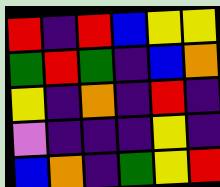[["red", "indigo", "red", "blue", "yellow", "yellow"], ["green", "red", "green", "indigo", "blue", "orange"], ["yellow", "indigo", "orange", "indigo", "red", "indigo"], ["violet", "indigo", "indigo", "indigo", "yellow", "indigo"], ["blue", "orange", "indigo", "green", "yellow", "red"]]